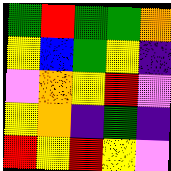[["green", "red", "green", "green", "orange"], ["yellow", "blue", "green", "yellow", "indigo"], ["violet", "orange", "yellow", "red", "violet"], ["yellow", "orange", "indigo", "green", "indigo"], ["red", "yellow", "red", "yellow", "violet"]]